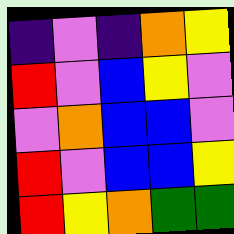[["indigo", "violet", "indigo", "orange", "yellow"], ["red", "violet", "blue", "yellow", "violet"], ["violet", "orange", "blue", "blue", "violet"], ["red", "violet", "blue", "blue", "yellow"], ["red", "yellow", "orange", "green", "green"]]